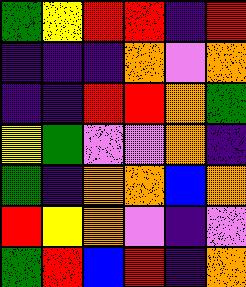[["green", "yellow", "red", "red", "indigo", "red"], ["indigo", "indigo", "indigo", "orange", "violet", "orange"], ["indigo", "indigo", "red", "red", "orange", "green"], ["yellow", "green", "violet", "violet", "orange", "indigo"], ["green", "indigo", "orange", "orange", "blue", "orange"], ["red", "yellow", "orange", "violet", "indigo", "violet"], ["green", "red", "blue", "red", "indigo", "orange"]]